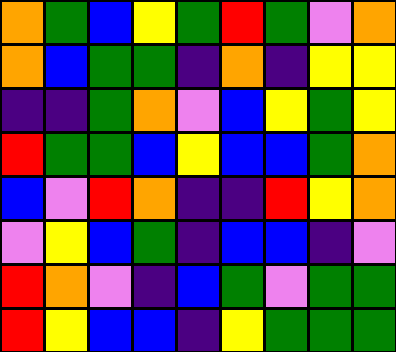[["orange", "green", "blue", "yellow", "green", "red", "green", "violet", "orange"], ["orange", "blue", "green", "green", "indigo", "orange", "indigo", "yellow", "yellow"], ["indigo", "indigo", "green", "orange", "violet", "blue", "yellow", "green", "yellow"], ["red", "green", "green", "blue", "yellow", "blue", "blue", "green", "orange"], ["blue", "violet", "red", "orange", "indigo", "indigo", "red", "yellow", "orange"], ["violet", "yellow", "blue", "green", "indigo", "blue", "blue", "indigo", "violet"], ["red", "orange", "violet", "indigo", "blue", "green", "violet", "green", "green"], ["red", "yellow", "blue", "blue", "indigo", "yellow", "green", "green", "green"]]